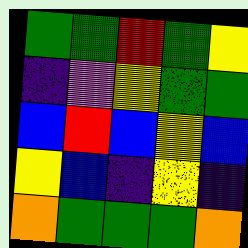[["green", "green", "red", "green", "yellow"], ["indigo", "violet", "yellow", "green", "green"], ["blue", "red", "blue", "yellow", "blue"], ["yellow", "blue", "indigo", "yellow", "indigo"], ["orange", "green", "green", "green", "orange"]]